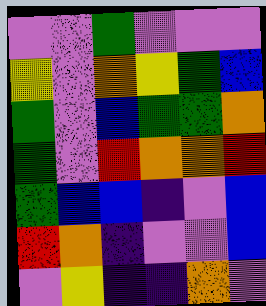[["violet", "violet", "green", "violet", "violet", "violet"], ["yellow", "violet", "orange", "yellow", "green", "blue"], ["green", "violet", "blue", "green", "green", "orange"], ["green", "violet", "red", "orange", "orange", "red"], ["green", "blue", "blue", "indigo", "violet", "blue"], ["red", "orange", "indigo", "violet", "violet", "blue"], ["violet", "yellow", "indigo", "indigo", "orange", "violet"]]